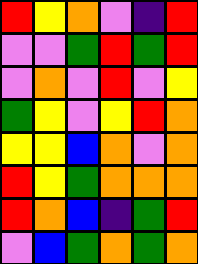[["red", "yellow", "orange", "violet", "indigo", "red"], ["violet", "violet", "green", "red", "green", "red"], ["violet", "orange", "violet", "red", "violet", "yellow"], ["green", "yellow", "violet", "yellow", "red", "orange"], ["yellow", "yellow", "blue", "orange", "violet", "orange"], ["red", "yellow", "green", "orange", "orange", "orange"], ["red", "orange", "blue", "indigo", "green", "red"], ["violet", "blue", "green", "orange", "green", "orange"]]